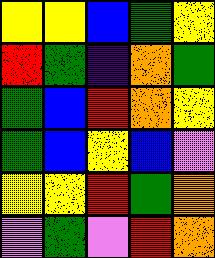[["yellow", "yellow", "blue", "green", "yellow"], ["red", "green", "indigo", "orange", "green"], ["green", "blue", "red", "orange", "yellow"], ["green", "blue", "yellow", "blue", "violet"], ["yellow", "yellow", "red", "green", "orange"], ["violet", "green", "violet", "red", "orange"]]